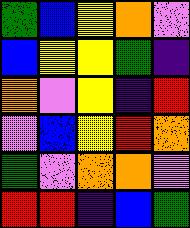[["green", "blue", "yellow", "orange", "violet"], ["blue", "yellow", "yellow", "green", "indigo"], ["orange", "violet", "yellow", "indigo", "red"], ["violet", "blue", "yellow", "red", "orange"], ["green", "violet", "orange", "orange", "violet"], ["red", "red", "indigo", "blue", "green"]]